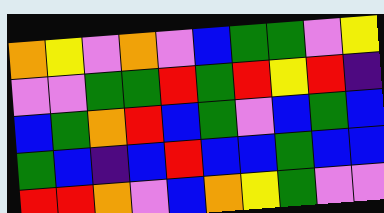[["orange", "yellow", "violet", "orange", "violet", "blue", "green", "green", "violet", "yellow"], ["violet", "violet", "green", "green", "red", "green", "red", "yellow", "red", "indigo"], ["blue", "green", "orange", "red", "blue", "green", "violet", "blue", "green", "blue"], ["green", "blue", "indigo", "blue", "red", "blue", "blue", "green", "blue", "blue"], ["red", "red", "orange", "violet", "blue", "orange", "yellow", "green", "violet", "violet"]]